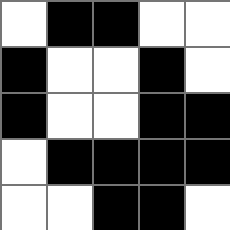[["white", "black", "black", "white", "white"], ["black", "white", "white", "black", "white"], ["black", "white", "white", "black", "black"], ["white", "black", "black", "black", "black"], ["white", "white", "black", "black", "white"]]